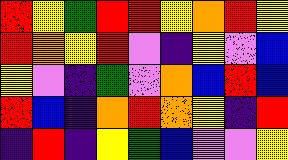[["red", "yellow", "green", "red", "red", "yellow", "orange", "red", "yellow"], ["red", "orange", "yellow", "red", "violet", "indigo", "yellow", "violet", "blue"], ["yellow", "violet", "indigo", "green", "violet", "orange", "blue", "red", "blue"], ["red", "blue", "indigo", "orange", "red", "orange", "yellow", "indigo", "red"], ["indigo", "red", "indigo", "yellow", "green", "blue", "violet", "violet", "yellow"]]